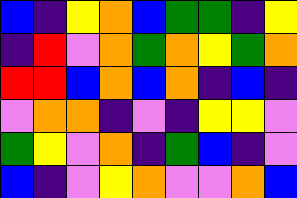[["blue", "indigo", "yellow", "orange", "blue", "green", "green", "indigo", "yellow"], ["indigo", "red", "violet", "orange", "green", "orange", "yellow", "green", "orange"], ["red", "red", "blue", "orange", "blue", "orange", "indigo", "blue", "indigo"], ["violet", "orange", "orange", "indigo", "violet", "indigo", "yellow", "yellow", "violet"], ["green", "yellow", "violet", "orange", "indigo", "green", "blue", "indigo", "violet"], ["blue", "indigo", "violet", "yellow", "orange", "violet", "violet", "orange", "blue"]]